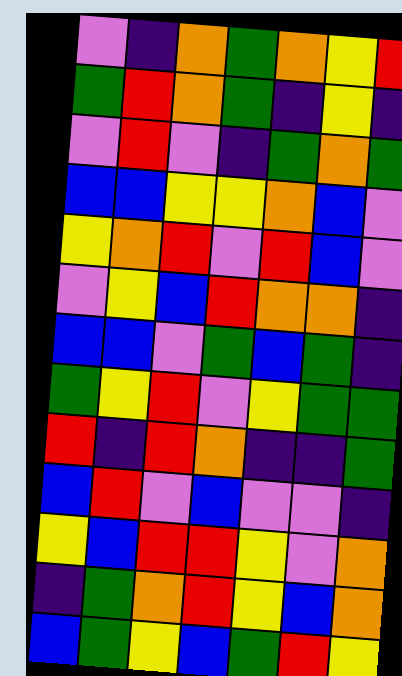[["violet", "indigo", "orange", "green", "orange", "yellow", "red"], ["green", "red", "orange", "green", "indigo", "yellow", "indigo"], ["violet", "red", "violet", "indigo", "green", "orange", "green"], ["blue", "blue", "yellow", "yellow", "orange", "blue", "violet"], ["yellow", "orange", "red", "violet", "red", "blue", "violet"], ["violet", "yellow", "blue", "red", "orange", "orange", "indigo"], ["blue", "blue", "violet", "green", "blue", "green", "indigo"], ["green", "yellow", "red", "violet", "yellow", "green", "green"], ["red", "indigo", "red", "orange", "indigo", "indigo", "green"], ["blue", "red", "violet", "blue", "violet", "violet", "indigo"], ["yellow", "blue", "red", "red", "yellow", "violet", "orange"], ["indigo", "green", "orange", "red", "yellow", "blue", "orange"], ["blue", "green", "yellow", "blue", "green", "red", "yellow"]]